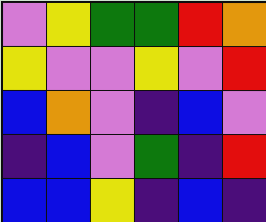[["violet", "yellow", "green", "green", "red", "orange"], ["yellow", "violet", "violet", "yellow", "violet", "red"], ["blue", "orange", "violet", "indigo", "blue", "violet"], ["indigo", "blue", "violet", "green", "indigo", "red"], ["blue", "blue", "yellow", "indigo", "blue", "indigo"]]